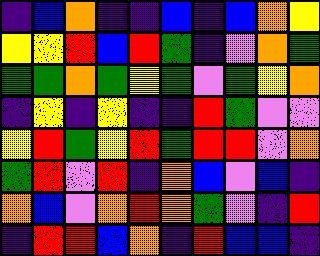[["indigo", "blue", "orange", "indigo", "indigo", "blue", "indigo", "blue", "orange", "yellow"], ["yellow", "yellow", "red", "blue", "red", "green", "indigo", "violet", "orange", "green"], ["green", "green", "orange", "green", "yellow", "green", "violet", "green", "yellow", "orange"], ["indigo", "yellow", "indigo", "yellow", "indigo", "indigo", "red", "green", "violet", "violet"], ["yellow", "red", "green", "yellow", "red", "green", "red", "red", "violet", "orange"], ["green", "red", "violet", "red", "indigo", "orange", "blue", "violet", "blue", "indigo"], ["orange", "blue", "violet", "orange", "red", "orange", "green", "violet", "indigo", "red"], ["indigo", "red", "red", "blue", "orange", "indigo", "red", "blue", "blue", "indigo"]]